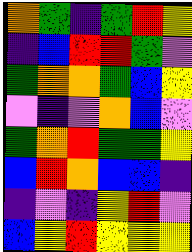[["orange", "green", "indigo", "green", "red", "yellow"], ["indigo", "blue", "red", "red", "green", "violet"], ["green", "orange", "orange", "green", "blue", "yellow"], ["violet", "indigo", "violet", "orange", "blue", "violet"], ["green", "orange", "red", "green", "green", "yellow"], ["blue", "red", "orange", "blue", "blue", "indigo"], ["indigo", "violet", "indigo", "yellow", "red", "violet"], ["blue", "yellow", "red", "yellow", "yellow", "yellow"]]